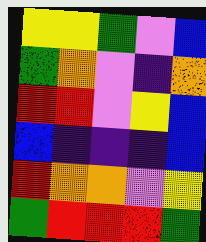[["yellow", "yellow", "green", "violet", "blue"], ["green", "orange", "violet", "indigo", "orange"], ["red", "red", "violet", "yellow", "blue"], ["blue", "indigo", "indigo", "indigo", "blue"], ["red", "orange", "orange", "violet", "yellow"], ["green", "red", "red", "red", "green"]]